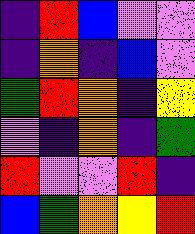[["indigo", "red", "blue", "violet", "violet"], ["indigo", "orange", "indigo", "blue", "violet"], ["green", "red", "orange", "indigo", "yellow"], ["violet", "indigo", "orange", "indigo", "green"], ["red", "violet", "violet", "red", "indigo"], ["blue", "green", "orange", "yellow", "red"]]